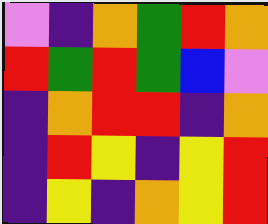[["violet", "indigo", "orange", "green", "red", "orange"], ["red", "green", "red", "green", "blue", "violet"], ["indigo", "orange", "red", "red", "indigo", "orange"], ["indigo", "red", "yellow", "indigo", "yellow", "red"], ["indigo", "yellow", "indigo", "orange", "yellow", "red"]]